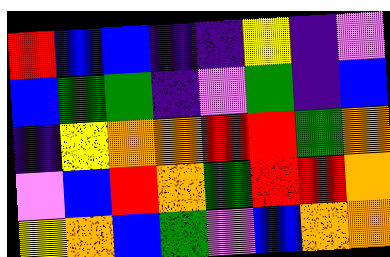[["red", "blue", "blue", "indigo", "indigo", "yellow", "indigo", "violet"], ["blue", "green", "green", "indigo", "violet", "green", "indigo", "blue"], ["indigo", "yellow", "orange", "orange", "red", "red", "green", "orange"], ["violet", "blue", "red", "orange", "green", "red", "red", "orange"], ["yellow", "orange", "blue", "green", "violet", "blue", "orange", "orange"]]